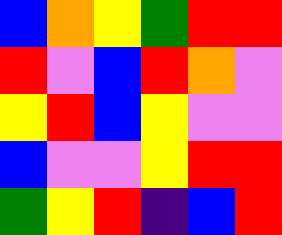[["blue", "orange", "yellow", "green", "red", "red"], ["red", "violet", "blue", "red", "orange", "violet"], ["yellow", "red", "blue", "yellow", "violet", "violet"], ["blue", "violet", "violet", "yellow", "red", "red"], ["green", "yellow", "red", "indigo", "blue", "red"]]